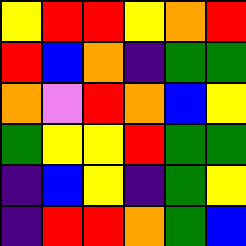[["yellow", "red", "red", "yellow", "orange", "red"], ["red", "blue", "orange", "indigo", "green", "green"], ["orange", "violet", "red", "orange", "blue", "yellow"], ["green", "yellow", "yellow", "red", "green", "green"], ["indigo", "blue", "yellow", "indigo", "green", "yellow"], ["indigo", "red", "red", "orange", "green", "blue"]]